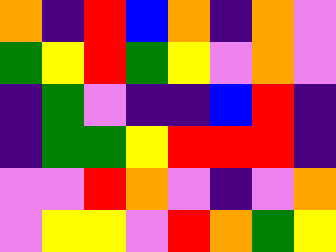[["orange", "indigo", "red", "blue", "orange", "indigo", "orange", "violet"], ["green", "yellow", "red", "green", "yellow", "violet", "orange", "violet"], ["indigo", "green", "violet", "indigo", "indigo", "blue", "red", "indigo"], ["indigo", "green", "green", "yellow", "red", "red", "red", "indigo"], ["violet", "violet", "red", "orange", "violet", "indigo", "violet", "orange"], ["violet", "yellow", "yellow", "violet", "red", "orange", "green", "yellow"]]